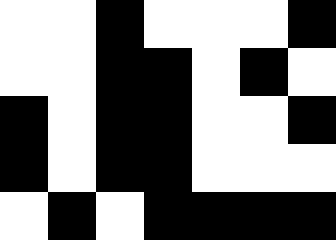[["white", "white", "black", "white", "white", "white", "black"], ["white", "white", "black", "black", "white", "black", "white"], ["black", "white", "black", "black", "white", "white", "black"], ["black", "white", "black", "black", "white", "white", "white"], ["white", "black", "white", "black", "black", "black", "black"]]